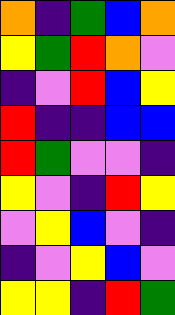[["orange", "indigo", "green", "blue", "orange"], ["yellow", "green", "red", "orange", "violet"], ["indigo", "violet", "red", "blue", "yellow"], ["red", "indigo", "indigo", "blue", "blue"], ["red", "green", "violet", "violet", "indigo"], ["yellow", "violet", "indigo", "red", "yellow"], ["violet", "yellow", "blue", "violet", "indigo"], ["indigo", "violet", "yellow", "blue", "violet"], ["yellow", "yellow", "indigo", "red", "green"]]